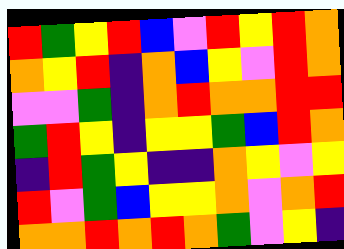[["red", "green", "yellow", "red", "blue", "violet", "red", "yellow", "red", "orange"], ["orange", "yellow", "red", "indigo", "orange", "blue", "yellow", "violet", "red", "orange"], ["violet", "violet", "green", "indigo", "orange", "red", "orange", "orange", "red", "red"], ["green", "red", "yellow", "indigo", "yellow", "yellow", "green", "blue", "red", "orange"], ["indigo", "red", "green", "yellow", "indigo", "indigo", "orange", "yellow", "violet", "yellow"], ["red", "violet", "green", "blue", "yellow", "yellow", "orange", "violet", "orange", "red"], ["orange", "orange", "red", "orange", "red", "orange", "green", "violet", "yellow", "indigo"]]